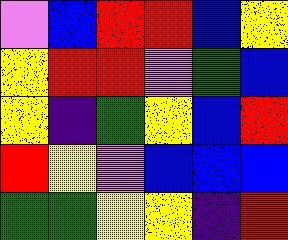[["violet", "blue", "red", "red", "blue", "yellow"], ["yellow", "red", "red", "violet", "green", "blue"], ["yellow", "indigo", "green", "yellow", "blue", "red"], ["red", "yellow", "violet", "blue", "blue", "blue"], ["green", "green", "yellow", "yellow", "indigo", "red"]]